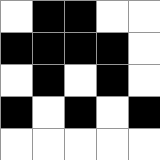[["white", "black", "black", "white", "white"], ["black", "black", "black", "black", "white"], ["white", "black", "white", "black", "white"], ["black", "white", "black", "white", "black"], ["white", "white", "white", "white", "white"]]